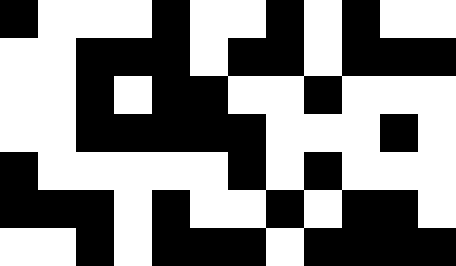[["black", "white", "white", "white", "black", "white", "white", "black", "white", "black", "white", "white"], ["white", "white", "black", "black", "black", "white", "black", "black", "white", "black", "black", "black"], ["white", "white", "black", "white", "black", "black", "white", "white", "black", "white", "white", "white"], ["white", "white", "black", "black", "black", "black", "black", "white", "white", "white", "black", "white"], ["black", "white", "white", "white", "white", "white", "black", "white", "black", "white", "white", "white"], ["black", "black", "black", "white", "black", "white", "white", "black", "white", "black", "black", "white"], ["white", "white", "black", "white", "black", "black", "black", "white", "black", "black", "black", "black"]]